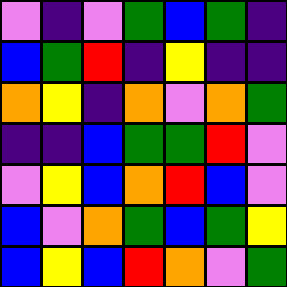[["violet", "indigo", "violet", "green", "blue", "green", "indigo"], ["blue", "green", "red", "indigo", "yellow", "indigo", "indigo"], ["orange", "yellow", "indigo", "orange", "violet", "orange", "green"], ["indigo", "indigo", "blue", "green", "green", "red", "violet"], ["violet", "yellow", "blue", "orange", "red", "blue", "violet"], ["blue", "violet", "orange", "green", "blue", "green", "yellow"], ["blue", "yellow", "blue", "red", "orange", "violet", "green"]]